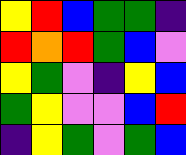[["yellow", "red", "blue", "green", "green", "indigo"], ["red", "orange", "red", "green", "blue", "violet"], ["yellow", "green", "violet", "indigo", "yellow", "blue"], ["green", "yellow", "violet", "violet", "blue", "red"], ["indigo", "yellow", "green", "violet", "green", "blue"]]